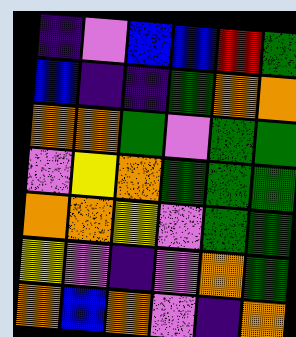[["indigo", "violet", "blue", "blue", "red", "green"], ["blue", "indigo", "indigo", "green", "orange", "orange"], ["orange", "orange", "green", "violet", "green", "green"], ["violet", "yellow", "orange", "green", "green", "green"], ["orange", "orange", "yellow", "violet", "green", "green"], ["yellow", "violet", "indigo", "violet", "orange", "green"], ["orange", "blue", "orange", "violet", "indigo", "orange"]]